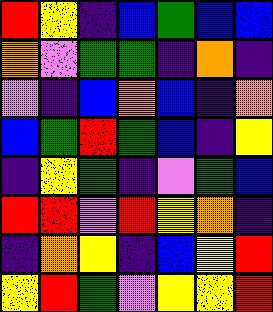[["red", "yellow", "indigo", "blue", "green", "blue", "blue"], ["orange", "violet", "green", "green", "indigo", "orange", "indigo"], ["violet", "indigo", "blue", "orange", "blue", "indigo", "orange"], ["blue", "green", "red", "green", "blue", "indigo", "yellow"], ["indigo", "yellow", "green", "indigo", "violet", "green", "blue"], ["red", "red", "violet", "red", "yellow", "orange", "indigo"], ["indigo", "orange", "yellow", "indigo", "blue", "yellow", "red"], ["yellow", "red", "green", "violet", "yellow", "yellow", "red"]]